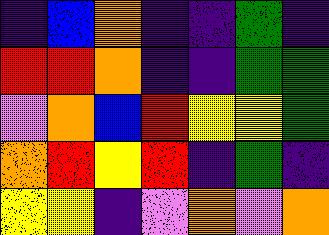[["indigo", "blue", "orange", "indigo", "indigo", "green", "indigo"], ["red", "red", "orange", "indigo", "indigo", "green", "green"], ["violet", "orange", "blue", "red", "yellow", "yellow", "green"], ["orange", "red", "yellow", "red", "indigo", "green", "indigo"], ["yellow", "yellow", "indigo", "violet", "orange", "violet", "orange"]]